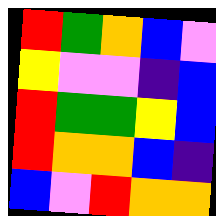[["red", "green", "orange", "blue", "violet"], ["yellow", "violet", "violet", "indigo", "blue"], ["red", "green", "green", "yellow", "blue"], ["red", "orange", "orange", "blue", "indigo"], ["blue", "violet", "red", "orange", "orange"]]